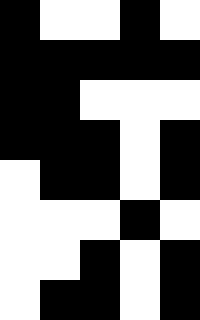[["black", "white", "white", "black", "white"], ["black", "black", "black", "black", "black"], ["black", "black", "white", "white", "white"], ["black", "black", "black", "white", "black"], ["white", "black", "black", "white", "black"], ["white", "white", "white", "black", "white"], ["white", "white", "black", "white", "black"], ["white", "black", "black", "white", "black"]]